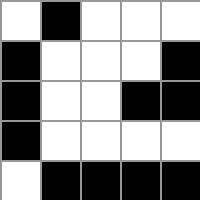[["white", "black", "white", "white", "white"], ["black", "white", "white", "white", "black"], ["black", "white", "white", "black", "black"], ["black", "white", "white", "white", "white"], ["white", "black", "black", "black", "black"]]